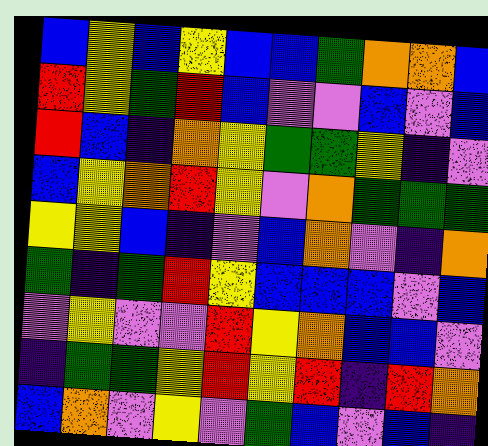[["blue", "yellow", "blue", "yellow", "blue", "blue", "green", "orange", "orange", "blue"], ["red", "yellow", "green", "red", "blue", "violet", "violet", "blue", "violet", "blue"], ["red", "blue", "indigo", "orange", "yellow", "green", "green", "yellow", "indigo", "violet"], ["blue", "yellow", "orange", "red", "yellow", "violet", "orange", "green", "green", "green"], ["yellow", "yellow", "blue", "indigo", "violet", "blue", "orange", "violet", "indigo", "orange"], ["green", "indigo", "green", "red", "yellow", "blue", "blue", "blue", "violet", "blue"], ["violet", "yellow", "violet", "violet", "red", "yellow", "orange", "blue", "blue", "violet"], ["indigo", "green", "green", "yellow", "red", "yellow", "red", "indigo", "red", "orange"], ["blue", "orange", "violet", "yellow", "violet", "green", "blue", "violet", "blue", "indigo"]]